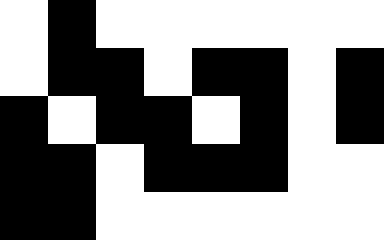[["white", "black", "white", "white", "white", "white", "white", "white"], ["white", "black", "black", "white", "black", "black", "white", "black"], ["black", "white", "black", "black", "white", "black", "white", "black"], ["black", "black", "white", "black", "black", "black", "white", "white"], ["black", "black", "white", "white", "white", "white", "white", "white"]]